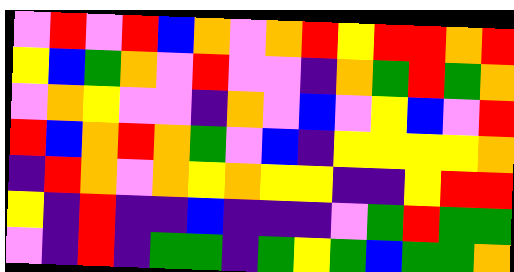[["violet", "red", "violet", "red", "blue", "orange", "violet", "orange", "red", "yellow", "red", "red", "orange", "red"], ["yellow", "blue", "green", "orange", "violet", "red", "violet", "violet", "indigo", "orange", "green", "red", "green", "orange"], ["violet", "orange", "yellow", "violet", "violet", "indigo", "orange", "violet", "blue", "violet", "yellow", "blue", "violet", "red"], ["red", "blue", "orange", "red", "orange", "green", "violet", "blue", "indigo", "yellow", "yellow", "yellow", "yellow", "orange"], ["indigo", "red", "orange", "violet", "orange", "yellow", "orange", "yellow", "yellow", "indigo", "indigo", "yellow", "red", "red"], ["yellow", "indigo", "red", "indigo", "indigo", "blue", "indigo", "indigo", "indigo", "violet", "green", "red", "green", "green"], ["violet", "indigo", "red", "indigo", "green", "green", "indigo", "green", "yellow", "green", "blue", "green", "green", "orange"]]